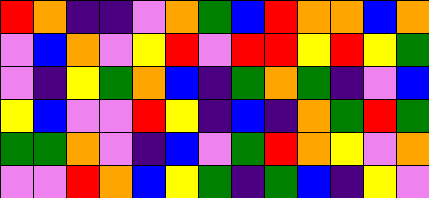[["red", "orange", "indigo", "indigo", "violet", "orange", "green", "blue", "red", "orange", "orange", "blue", "orange"], ["violet", "blue", "orange", "violet", "yellow", "red", "violet", "red", "red", "yellow", "red", "yellow", "green"], ["violet", "indigo", "yellow", "green", "orange", "blue", "indigo", "green", "orange", "green", "indigo", "violet", "blue"], ["yellow", "blue", "violet", "violet", "red", "yellow", "indigo", "blue", "indigo", "orange", "green", "red", "green"], ["green", "green", "orange", "violet", "indigo", "blue", "violet", "green", "red", "orange", "yellow", "violet", "orange"], ["violet", "violet", "red", "orange", "blue", "yellow", "green", "indigo", "green", "blue", "indigo", "yellow", "violet"]]